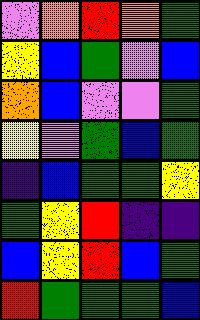[["violet", "orange", "red", "orange", "green"], ["yellow", "blue", "green", "violet", "blue"], ["orange", "blue", "violet", "violet", "green"], ["yellow", "violet", "green", "blue", "green"], ["indigo", "blue", "green", "green", "yellow"], ["green", "yellow", "red", "indigo", "indigo"], ["blue", "yellow", "red", "blue", "green"], ["red", "green", "green", "green", "blue"]]